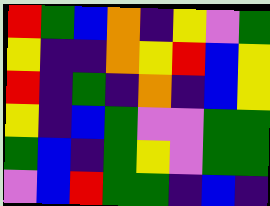[["red", "green", "blue", "orange", "indigo", "yellow", "violet", "green"], ["yellow", "indigo", "indigo", "orange", "yellow", "red", "blue", "yellow"], ["red", "indigo", "green", "indigo", "orange", "indigo", "blue", "yellow"], ["yellow", "indigo", "blue", "green", "violet", "violet", "green", "green"], ["green", "blue", "indigo", "green", "yellow", "violet", "green", "green"], ["violet", "blue", "red", "green", "green", "indigo", "blue", "indigo"]]